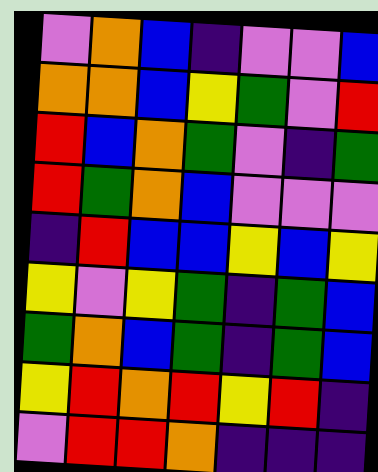[["violet", "orange", "blue", "indigo", "violet", "violet", "blue"], ["orange", "orange", "blue", "yellow", "green", "violet", "red"], ["red", "blue", "orange", "green", "violet", "indigo", "green"], ["red", "green", "orange", "blue", "violet", "violet", "violet"], ["indigo", "red", "blue", "blue", "yellow", "blue", "yellow"], ["yellow", "violet", "yellow", "green", "indigo", "green", "blue"], ["green", "orange", "blue", "green", "indigo", "green", "blue"], ["yellow", "red", "orange", "red", "yellow", "red", "indigo"], ["violet", "red", "red", "orange", "indigo", "indigo", "indigo"]]